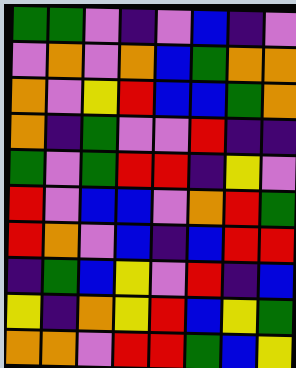[["green", "green", "violet", "indigo", "violet", "blue", "indigo", "violet"], ["violet", "orange", "violet", "orange", "blue", "green", "orange", "orange"], ["orange", "violet", "yellow", "red", "blue", "blue", "green", "orange"], ["orange", "indigo", "green", "violet", "violet", "red", "indigo", "indigo"], ["green", "violet", "green", "red", "red", "indigo", "yellow", "violet"], ["red", "violet", "blue", "blue", "violet", "orange", "red", "green"], ["red", "orange", "violet", "blue", "indigo", "blue", "red", "red"], ["indigo", "green", "blue", "yellow", "violet", "red", "indigo", "blue"], ["yellow", "indigo", "orange", "yellow", "red", "blue", "yellow", "green"], ["orange", "orange", "violet", "red", "red", "green", "blue", "yellow"]]